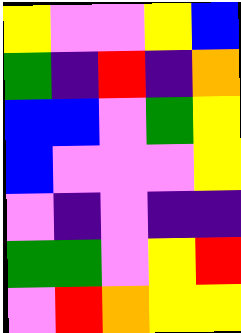[["yellow", "violet", "violet", "yellow", "blue"], ["green", "indigo", "red", "indigo", "orange"], ["blue", "blue", "violet", "green", "yellow"], ["blue", "violet", "violet", "violet", "yellow"], ["violet", "indigo", "violet", "indigo", "indigo"], ["green", "green", "violet", "yellow", "red"], ["violet", "red", "orange", "yellow", "yellow"]]